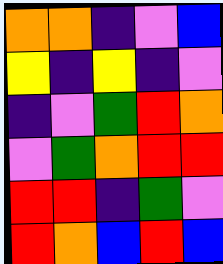[["orange", "orange", "indigo", "violet", "blue"], ["yellow", "indigo", "yellow", "indigo", "violet"], ["indigo", "violet", "green", "red", "orange"], ["violet", "green", "orange", "red", "red"], ["red", "red", "indigo", "green", "violet"], ["red", "orange", "blue", "red", "blue"]]